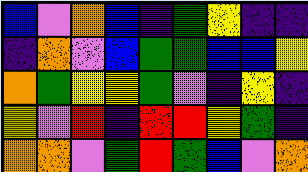[["blue", "violet", "orange", "blue", "indigo", "green", "yellow", "indigo", "indigo"], ["indigo", "orange", "violet", "blue", "green", "green", "blue", "blue", "yellow"], ["orange", "green", "yellow", "yellow", "green", "violet", "indigo", "yellow", "indigo"], ["yellow", "violet", "red", "indigo", "red", "red", "yellow", "green", "indigo"], ["orange", "orange", "violet", "green", "red", "green", "blue", "violet", "orange"]]